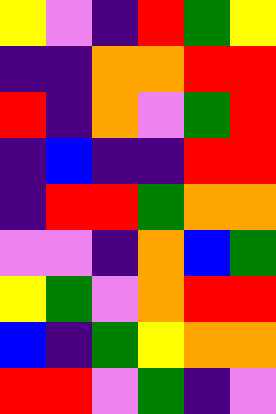[["yellow", "violet", "indigo", "red", "green", "yellow"], ["indigo", "indigo", "orange", "orange", "red", "red"], ["red", "indigo", "orange", "violet", "green", "red"], ["indigo", "blue", "indigo", "indigo", "red", "red"], ["indigo", "red", "red", "green", "orange", "orange"], ["violet", "violet", "indigo", "orange", "blue", "green"], ["yellow", "green", "violet", "orange", "red", "red"], ["blue", "indigo", "green", "yellow", "orange", "orange"], ["red", "red", "violet", "green", "indigo", "violet"]]